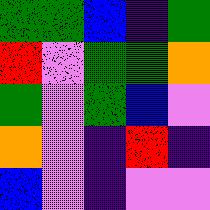[["green", "green", "blue", "indigo", "green"], ["red", "violet", "green", "green", "orange"], ["green", "violet", "green", "blue", "violet"], ["orange", "violet", "indigo", "red", "indigo"], ["blue", "violet", "indigo", "violet", "violet"]]